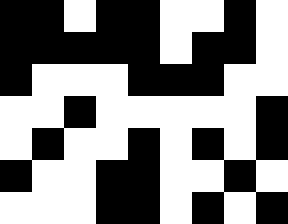[["black", "black", "white", "black", "black", "white", "white", "black", "white"], ["black", "black", "black", "black", "black", "white", "black", "black", "white"], ["black", "white", "white", "white", "black", "black", "black", "white", "white"], ["white", "white", "black", "white", "white", "white", "white", "white", "black"], ["white", "black", "white", "white", "black", "white", "black", "white", "black"], ["black", "white", "white", "black", "black", "white", "white", "black", "white"], ["white", "white", "white", "black", "black", "white", "black", "white", "black"]]